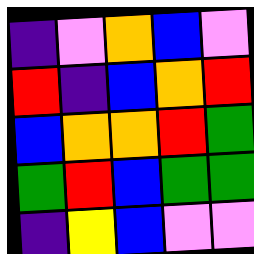[["indigo", "violet", "orange", "blue", "violet"], ["red", "indigo", "blue", "orange", "red"], ["blue", "orange", "orange", "red", "green"], ["green", "red", "blue", "green", "green"], ["indigo", "yellow", "blue", "violet", "violet"]]